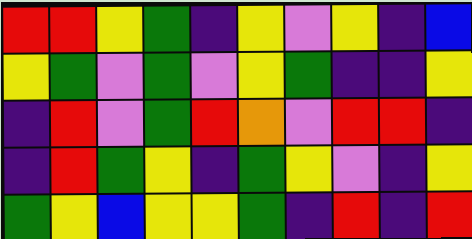[["red", "red", "yellow", "green", "indigo", "yellow", "violet", "yellow", "indigo", "blue"], ["yellow", "green", "violet", "green", "violet", "yellow", "green", "indigo", "indigo", "yellow"], ["indigo", "red", "violet", "green", "red", "orange", "violet", "red", "red", "indigo"], ["indigo", "red", "green", "yellow", "indigo", "green", "yellow", "violet", "indigo", "yellow"], ["green", "yellow", "blue", "yellow", "yellow", "green", "indigo", "red", "indigo", "red"]]